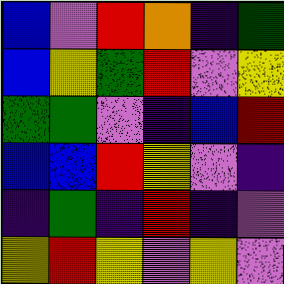[["blue", "violet", "red", "orange", "indigo", "green"], ["blue", "yellow", "green", "red", "violet", "yellow"], ["green", "green", "violet", "indigo", "blue", "red"], ["blue", "blue", "red", "yellow", "violet", "indigo"], ["indigo", "green", "indigo", "red", "indigo", "violet"], ["yellow", "red", "yellow", "violet", "yellow", "violet"]]